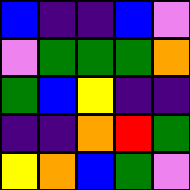[["blue", "indigo", "indigo", "blue", "violet"], ["violet", "green", "green", "green", "orange"], ["green", "blue", "yellow", "indigo", "indigo"], ["indigo", "indigo", "orange", "red", "green"], ["yellow", "orange", "blue", "green", "violet"]]